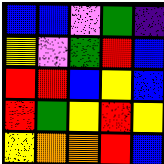[["blue", "blue", "violet", "green", "indigo"], ["yellow", "violet", "green", "red", "blue"], ["red", "red", "blue", "yellow", "blue"], ["red", "green", "yellow", "red", "yellow"], ["yellow", "orange", "orange", "red", "blue"]]